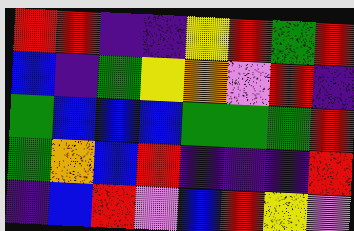[["red", "red", "indigo", "indigo", "yellow", "red", "green", "red"], ["blue", "indigo", "green", "yellow", "orange", "violet", "red", "indigo"], ["green", "blue", "blue", "blue", "green", "green", "green", "red"], ["green", "orange", "blue", "red", "indigo", "indigo", "indigo", "red"], ["indigo", "blue", "red", "violet", "blue", "red", "yellow", "violet"]]